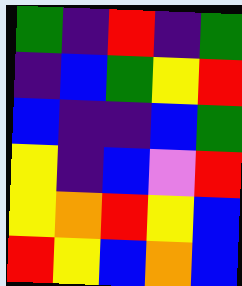[["green", "indigo", "red", "indigo", "green"], ["indigo", "blue", "green", "yellow", "red"], ["blue", "indigo", "indigo", "blue", "green"], ["yellow", "indigo", "blue", "violet", "red"], ["yellow", "orange", "red", "yellow", "blue"], ["red", "yellow", "blue", "orange", "blue"]]